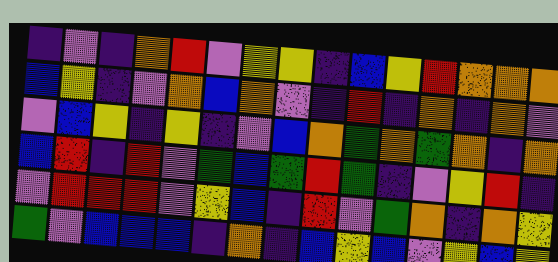[["indigo", "violet", "indigo", "orange", "red", "violet", "yellow", "yellow", "indigo", "blue", "yellow", "red", "orange", "orange", "orange"], ["blue", "yellow", "indigo", "violet", "orange", "blue", "orange", "violet", "indigo", "red", "indigo", "orange", "indigo", "orange", "violet"], ["violet", "blue", "yellow", "indigo", "yellow", "indigo", "violet", "blue", "orange", "green", "orange", "green", "orange", "indigo", "orange"], ["blue", "red", "indigo", "red", "violet", "green", "blue", "green", "red", "green", "indigo", "violet", "yellow", "red", "indigo"], ["violet", "red", "red", "red", "violet", "yellow", "blue", "indigo", "red", "violet", "green", "orange", "indigo", "orange", "yellow"], ["green", "violet", "blue", "blue", "blue", "indigo", "orange", "indigo", "blue", "yellow", "blue", "violet", "yellow", "blue", "yellow"]]